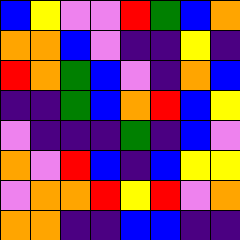[["blue", "yellow", "violet", "violet", "red", "green", "blue", "orange"], ["orange", "orange", "blue", "violet", "indigo", "indigo", "yellow", "indigo"], ["red", "orange", "green", "blue", "violet", "indigo", "orange", "blue"], ["indigo", "indigo", "green", "blue", "orange", "red", "blue", "yellow"], ["violet", "indigo", "indigo", "indigo", "green", "indigo", "blue", "violet"], ["orange", "violet", "red", "blue", "indigo", "blue", "yellow", "yellow"], ["violet", "orange", "orange", "red", "yellow", "red", "violet", "orange"], ["orange", "orange", "indigo", "indigo", "blue", "blue", "indigo", "indigo"]]